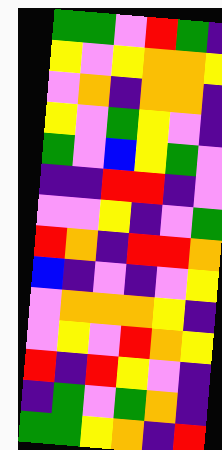[["green", "green", "violet", "red", "green", "indigo"], ["yellow", "violet", "yellow", "orange", "orange", "yellow"], ["violet", "orange", "indigo", "orange", "orange", "indigo"], ["yellow", "violet", "green", "yellow", "violet", "indigo"], ["green", "violet", "blue", "yellow", "green", "violet"], ["indigo", "indigo", "red", "red", "indigo", "violet"], ["violet", "violet", "yellow", "indigo", "violet", "green"], ["red", "orange", "indigo", "red", "red", "orange"], ["blue", "indigo", "violet", "indigo", "violet", "yellow"], ["violet", "orange", "orange", "orange", "yellow", "indigo"], ["violet", "yellow", "violet", "red", "orange", "yellow"], ["red", "indigo", "red", "yellow", "violet", "indigo"], ["indigo", "green", "violet", "green", "orange", "indigo"], ["green", "green", "yellow", "orange", "indigo", "red"]]